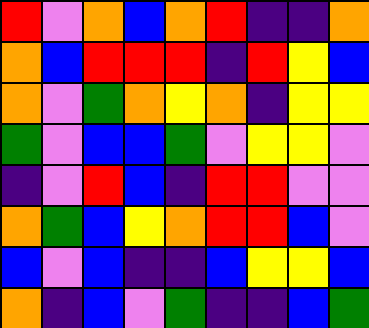[["red", "violet", "orange", "blue", "orange", "red", "indigo", "indigo", "orange"], ["orange", "blue", "red", "red", "red", "indigo", "red", "yellow", "blue"], ["orange", "violet", "green", "orange", "yellow", "orange", "indigo", "yellow", "yellow"], ["green", "violet", "blue", "blue", "green", "violet", "yellow", "yellow", "violet"], ["indigo", "violet", "red", "blue", "indigo", "red", "red", "violet", "violet"], ["orange", "green", "blue", "yellow", "orange", "red", "red", "blue", "violet"], ["blue", "violet", "blue", "indigo", "indigo", "blue", "yellow", "yellow", "blue"], ["orange", "indigo", "blue", "violet", "green", "indigo", "indigo", "blue", "green"]]